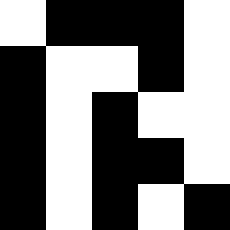[["white", "black", "black", "black", "white"], ["black", "white", "white", "black", "white"], ["black", "white", "black", "white", "white"], ["black", "white", "black", "black", "white"], ["black", "white", "black", "white", "black"]]